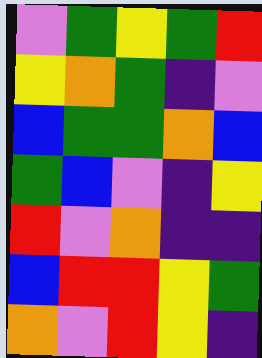[["violet", "green", "yellow", "green", "red"], ["yellow", "orange", "green", "indigo", "violet"], ["blue", "green", "green", "orange", "blue"], ["green", "blue", "violet", "indigo", "yellow"], ["red", "violet", "orange", "indigo", "indigo"], ["blue", "red", "red", "yellow", "green"], ["orange", "violet", "red", "yellow", "indigo"]]